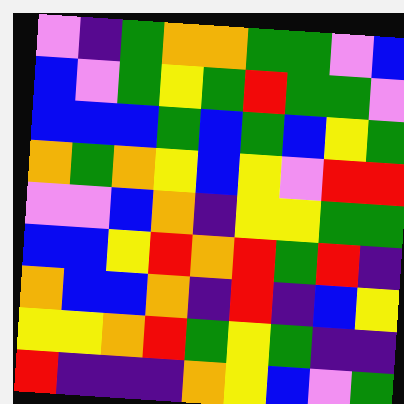[["violet", "indigo", "green", "orange", "orange", "green", "green", "violet", "blue"], ["blue", "violet", "green", "yellow", "green", "red", "green", "green", "violet"], ["blue", "blue", "blue", "green", "blue", "green", "blue", "yellow", "green"], ["orange", "green", "orange", "yellow", "blue", "yellow", "violet", "red", "red"], ["violet", "violet", "blue", "orange", "indigo", "yellow", "yellow", "green", "green"], ["blue", "blue", "yellow", "red", "orange", "red", "green", "red", "indigo"], ["orange", "blue", "blue", "orange", "indigo", "red", "indigo", "blue", "yellow"], ["yellow", "yellow", "orange", "red", "green", "yellow", "green", "indigo", "indigo"], ["red", "indigo", "indigo", "indigo", "orange", "yellow", "blue", "violet", "green"]]